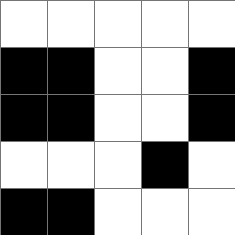[["white", "white", "white", "white", "white"], ["black", "black", "white", "white", "black"], ["black", "black", "white", "white", "black"], ["white", "white", "white", "black", "white"], ["black", "black", "white", "white", "white"]]